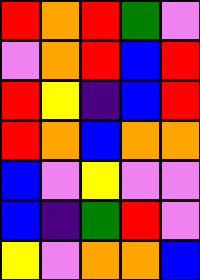[["red", "orange", "red", "green", "violet"], ["violet", "orange", "red", "blue", "red"], ["red", "yellow", "indigo", "blue", "red"], ["red", "orange", "blue", "orange", "orange"], ["blue", "violet", "yellow", "violet", "violet"], ["blue", "indigo", "green", "red", "violet"], ["yellow", "violet", "orange", "orange", "blue"]]